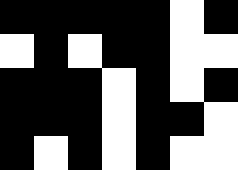[["black", "black", "black", "black", "black", "white", "black"], ["white", "black", "white", "black", "black", "white", "white"], ["black", "black", "black", "white", "black", "white", "black"], ["black", "black", "black", "white", "black", "black", "white"], ["black", "white", "black", "white", "black", "white", "white"]]